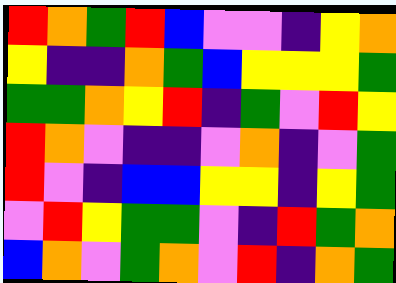[["red", "orange", "green", "red", "blue", "violet", "violet", "indigo", "yellow", "orange"], ["yellow", "indigo", "indigo", "orange", "green", "blue", "yellow", "yellow", "yellow", "green"], ["green", "green", "orange", "yellow", "red", "indigo", "green", "violet", "red", "yellow"], ["red", "orange", "violet", "indigo", "indigo", "violet", "orange", "indigo", "violet", "green"], ["red", "violet", "indigo", "blue", "blue", "yellow", "yellow", "indigo", "yellow", "green"], ["violet", "red", "yellow", "green", "green", "violet", "indigo", "red", "green", "orange"], ["blue", "orange", "violet", "green", "orange", "violet", "red", "indigo", "orange", "green"]]